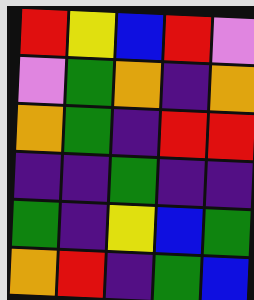[["red", "yellow", "blue", "red", "violet"], ["violet", "green", "orange", "indigo", "orange"], ["orange", "green", "indigo", "red", "red"], ["indigo", "indigo", "green", "indigo", "indigo"], ["green", "indigo", "yellow", "blue", "green"], ["orange", "red", "indigo", "green", "blue"]]